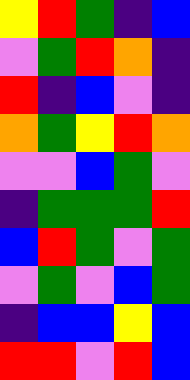[["yellow", "red", "green", "indigo", "blue"], ["violet", "green", "red", "orange", "indigo"], ["red", "indigo", "blue", "violet", "indigo"], ["orange", "green", "yellow", "red", "orange"], ["violet", "violet", "blue", "green", "violet"], ["indigo", "green", "green", "green", "red"], ["blue", "red", "green", "violet", "green"], ["violet", "green", "violet", "blue", "green"], ["indigo", "blue", "blue", "yellow", "blue"], ["red", "red", "violet", "red", "blue"]]